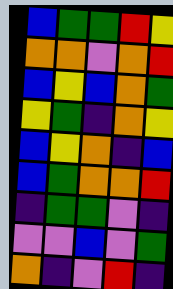[["blue", "green", "green", "red", "yellow"], ["orange", "orange", "violet", "orange", "red"], ["blue", "yellow", "blue", "orange", "green"], ["yellow", "green", "indigo", "orange", "yellow"], ["blue", "yellow", "orange", "indigo", "blue"], ["blue", "green", "orange", "orange", "red"], ["indigo", "green", "green", "violet", "indigo"], ["violet", "violet", "blue", "violet", "green"], ["orange", "indigo", "violet", "red", "indigo"]]